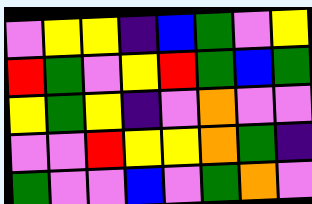[["violet", "yellow", "yellow", "indigo", "blue", "green", "violet", "yellow"], ["red", "green", "violet", "yellow", "red", "green", "blue", "green"], ["yellow", "green", "yellow", "indigo", "violet", "orange", "violet", "violet"], ["violet", "violet", "red", "yellow", "yellow", "orange", "green", "indigo"], ["green", "violet", "violet", "blue", "violet", "green", "orange", "violet"]]